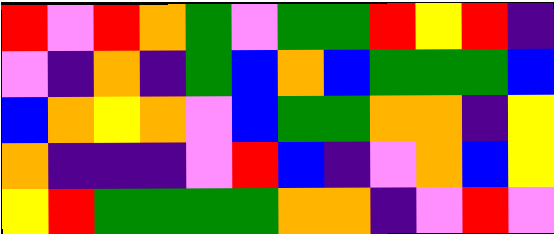[["red", "violet", "red", "orange", "green", "violet", "green", "green", "red", "yellow", "red", "indigo"], ["violet", "indigo", "orange", "indigo", "green", "blue", "orange", "blue", "green", "green", "green", "blue"], ["blue", "orange", "yellow", "orange", "violet", "blue", "green", "green", "orange", "orange", "indigo", "yellow"], ["orange", "indigo", "indigo", "indigo", "violet", "red", "blue", "indigo", "violet", "orange", "blue", "yellow"], ["yellow", "red", "green", "green", "green", "green", "orange", "orange", "indigo", "violet", "red", "violet"]]